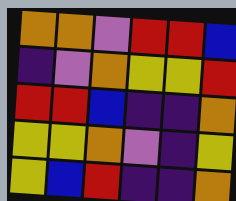[["orange", "orange", "violet", "red", "red", "blue"], ["indigo", "violet", "orange", "yellow", "yellow", "red"], ["red", "red", "blue", "indigo", "indigo", "orange"], ["yellow", "yellow", "orange", "violet", "indigo", "yellow"], ["yellow", "blue", "red", "indigo", "indigo", "orange"]]